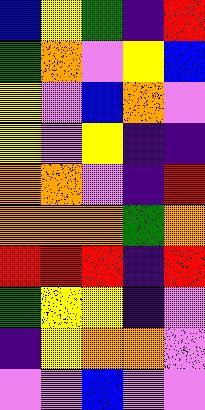[["blue", "yellow", "green", "indigo", "red"], ["green", "orange", "violet", "yellow", "blue"], ["yellow", "violet", "blue", "orange", "violet"], ["yellow", "violet", "yellow", "indigo", "indigo"], ["orange", "orange", "violet", "indigo", "red"], ["orange", "orange", "orange", "green", "orange"], ["red", "red", "red", "indigo", "red"], ["green", "yellow", "yellow", "indigo", "violet"], ["indigo", "yellow", "orange", "orange", "violet"], ["violet", "violet", "blue", "violet", "violet"]]